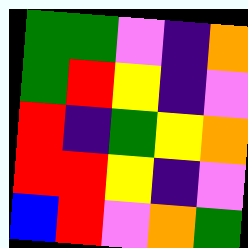[["green", "green", "violet", "indigo", "orange"], ["green", "red", "yellow", "indigo", "violet"], ["red", "indigo", "green", "yellow", "orange"], ["red", "red", "yellow", "indigo", "violet"], ["blue", "red", "violet", "orange", "green"]]